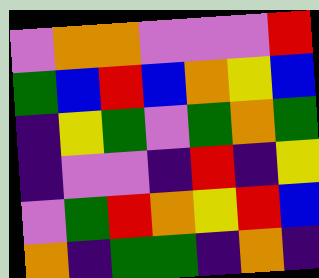[["violet", "orange", "orange", "violet", "violet", "violet", "red"], ["green", "blue", "red", "blue", "orange", "yellow", "blue"], ["indigo", "yellow", "green", "violet", "green", "orange", "green"], ["indigo", "violet", "violet", "indigo", "red", "indigo", "yellow"], ["violet", "green", "red", "orange", "yellow", "red", "blue"], ["orange", "indigo", "green", "green", "indigo", "orange", "indigo"]]